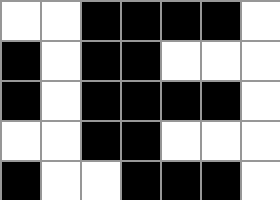[["white", "white", "black", "black", "black", "black", "white"], ["black", "white", "black", "black", "white", "white", "white"], ["black", "white", "black", "black", "black", "black", "white"], ["white", "white", "black", "black", "white", "white", "white"], ["black", "white", "white", "black", "black", "black", "white"]]